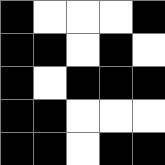[["black", "white", "white", "white", "black"], ["black", "black", "white", "black", "white"], ["black", "white", "black", "black", "black"], ["black", "black", "white", "white", "white"], ["black", "black", "white", "black", "black"]]